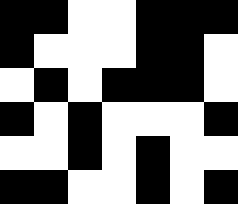[["black", "black", "white", "white", "black", "black", "black"], ["black", "white", "white", "white", "black", "black", "white"], ["white", "black", "white", "black", "black", "black", "white"], ["black", "white", "black", "white", "white", "white", "black"], ["white", "white", "black", "white", "black", "white", "white"], ["black", "black", "white", "white", "black", "white", "black"]]